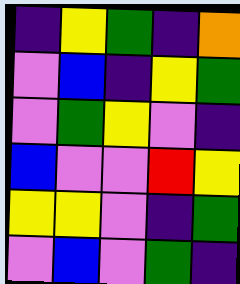[["indigo", "yellow", "green", "indigo", "orange"], ["violet", "blue", "indigo", "yellow", "green"], ["violet", "green", "yellow", "violet", "indigo"], ["blue", "violet", "violet", "red", "yellow"], ["yellow", "yellow", "violet", "indigo", "green"], ["violet", "blue", "violet", "green", "indigo"]]